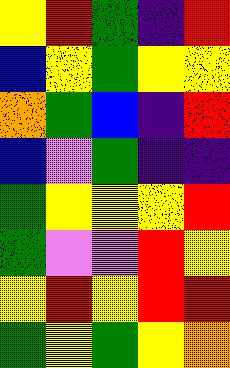[["yellow", "red", "green", "indigo", "red"], ["blue", "yellow", "green", "yellow", "yellow"], ["orange", "green", "blue", "indigo", "red"], ["blue", "violet", "green", "indigo", "indigo"], ["green", "yellow", "yellow", "yellow", "red"], ["green", "violet", "violet", "red", "yellow"], ["yellow", "red", "yellow", "red", "red"], ["green", "yellow", "green", "yellow", "orange"]]